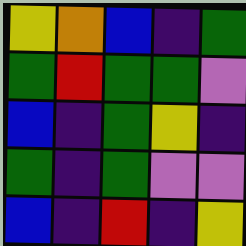[["yellow", "orange", "blue", "indigo", "green"], ["green", "red", "green", "green", "violet"], ["blue", "indigo", "green", "yellow", "indigo"], ["green", "indigo", "green", "violet", "violet"], ["blue", "indigo", "red", "indigo", "yellow"]]